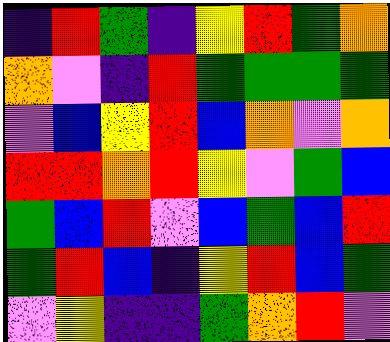[["indigo", "red", "green", "indigo", "yellow", "red", "green", "orange"], ["orange", "violet", "indigo", "red", "green", "green", "green", "green"], ["violet", "blue", "yellow", "red", "blue", "orange", "violet", "orange"], ["red", "red", "orange", "red", "yellow", "violet", "green", "blue"], ["green", "blue", "red", "violet", "blue", "green", "blue", "red"], ["green", "red", "blue", "indigo", "yellow", "red", "blue", "green"], ["violet", "yellow", "indigo", "indigo", "green", "orange", "red", "violet"]]